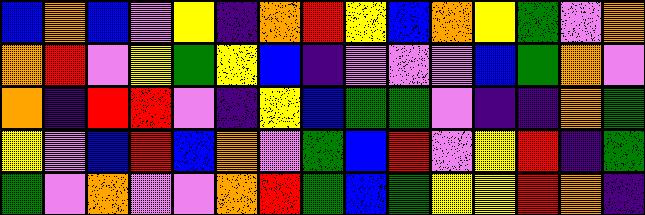[["blue", "orange", "blue", "violet", "yellow", "indigo", "orange", "red", "yellow", "blue", "orange", "yellow", "green", "violet", "orange"], ["orange", "red", "violet", "yellow", "green", "yellow", "blue", "indigo", "violet", "violet", "violet", "blue", "green", "orange", "violet"], ["orange", "indigo", "red", "red", "violet", "indigo", "yellow", "blue", "green", "green", "violet", "indigo", "indigo", "orange", "green"], ["yellow", "violet", "blue", "red", "blue", "orange", "violet", "green", "blue", "red", "violet", "yellow", "red", "indigo", "green"], ["green", "violet", "orange", "violet", "violet", "orange", "red", "green", "blue", "green", "yellow", "yellow", "red", "orange", "indigo"]]